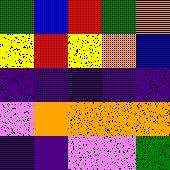[["green", "blue", "red", "green", "orange"], ["yellow", "red", "yellow", "orange", "blue"], ["indigo", "indigo", "indigo", "indigo", "indigo"], ["violet", "orange", "orange", "orange", "orange"], ["indigo", "indigo", "violet", "violet", "green"]]